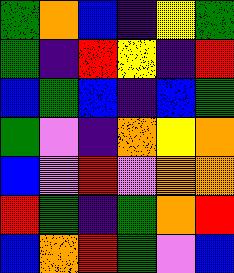[["green", "orange", "blue", "indigo", "yellow", "green"], ["green", "indigo", "red", "yellow", "indigo", "red"], ["blue", "green", "blue", "indigo", "blue", "green"], ["green", "violet", "indigo", "orange", "yellow", "orange"], ["blue", "violet", "red", "violet", "orange", "orange"], ["red", "green", "indigo", "green", "orange", "red"], ["blue", "orange", "red", "green", "violet", "blue"]]